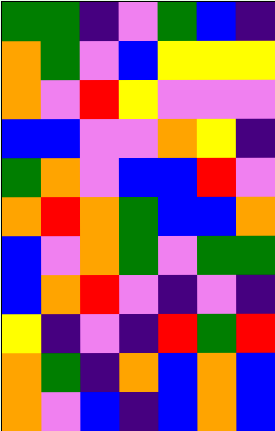[["green", "green", "indigo", "violet", "green", "blue", "indigo"], ["orange", "green", "violet", "blue", "yellow", "yellow", "yellow"], ["orange", "violet", "red", "yellow", "violet", "violet", "violet"], ["blue", "blue", "violet", "violet", "orange", "yellow", "indigo"], ["green", "orange", "violet", "blue", "blue", "red", "violet"], ["orange", "red", "orange", "green", "blue", "blue", "orange"], ["blue", "violet", "orange", "green", "violet", "green", "green"], ["blue", "orange", "red", "violet", "indigo", "violet", "indigo"], ["yellow", "indigo", "violet", "indigo", "red", "green", "red"], ["orange", "green", "indigo", "orange", "blue", "orange", "blue"], ["orange", "violet", "blue", "indigo", "blue", "orange", "blue"]]